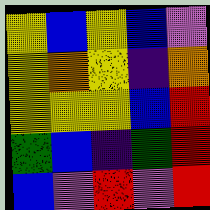[["yellow", "blue", "yellow", "blue", "violet"], ["yellow", "orange", "yellow", "indigo", "orange"], ["yellow", "yellow", "yellow", "blue", "red"], ["green", "blue", "indigo", "green", "red"], ["blue", "violet", "red", "violet", "red"]]